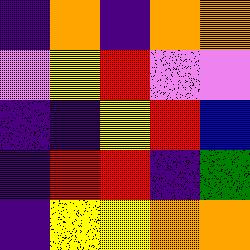[["indigo", "orange", "indigo", "orange", "orange"], ["violet", "yellow", "red", "violet", "violet"], ["indigo", "indigo", "yellow", "red", "blue"], ["indigo", "red", "red", "indigo", "green"], ["indigo", "yellow", "yellow", "orange", "orange"]]